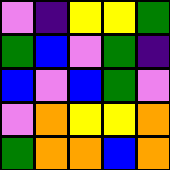[["violet", "indigo", "yellow", "yellow", "green"], ["green", "blue", "violet", "green", "indigo"], ["blue", "violet", "blue", "green", "violet"], ["violet", "orange", "yellow", "yellow", "orange"], ["green", "orange", "orange", "blue", "orange"]]